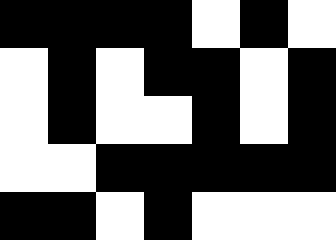[["black", "black", "black", "black", "white", "black", "white"], ["white", "black", "white", "black", "black", "white", "black"], ["white", "black", "white", "white", "black", "white", "black"], ["white", "white", "black", "black", "black", "black", "black"], ["black", "black", "white", "black", "white", "white", "white"]]